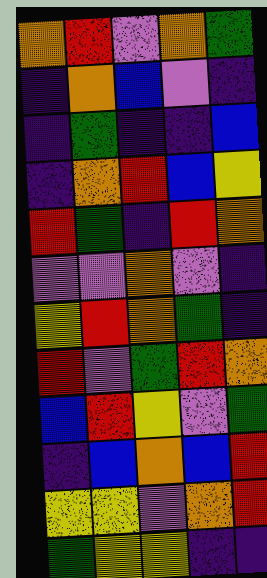[["orange", "red", "violet", "orange", "green"], ["indigo", "orange", "blue", "violet", "indigo"], ["indigo", "green", "indigo", "indigo", "blue"], ["indigo", "orange", "red", "blue", "yellow"], ["red", "green", "indigo", "red", "orange"], ["violet", "violet", "orange", "violet", "indigo"], ["yellow", "red", "orange", "green", "indigo"], ["red", "violet", "green", "red", "orange"], ["blue", "red", "yellow", "violet", "green"], ["indigo", "blue", "orange", "blue", "red"], ["yellow", "yellow", "violet", "orange", "red"], ["green", "yellow", "yellow", "indigo", "indigo"]]